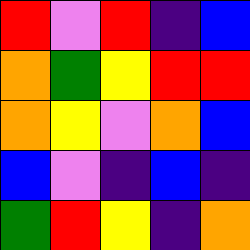[["red", "violet", "red", "indigo", "blue"], ["orange", "green", "yellow", "red", "red"], ["orange", "yellow", "violet", "orange", "blue"], ["blue", "violet", "indigo", "blue", "indigo"], ["green", "red", "yellow", "indigo", "orange"]]